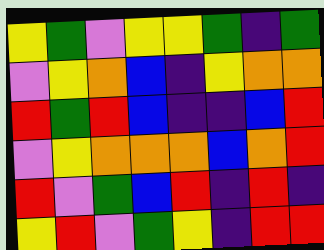[["yellow", "green", "violet", "yellow", "yellow", "green", "indigo", "green"], ["violet", "yellow", "orange", "blue", "indigo", "yellow", "orange", "orange"], ["red", "green", "red", "blue", "indigo", "indigo", "blue", "red"], ["violet", "yellow", "orange", "orange", "orange", "blue", "orange", "red"], ["red", "violet", "green", "blue", "red", "indigo", "red", "indigo"], ["yellow", "red", "violet", "green", "yellow", "indigo", "red", "red"]]